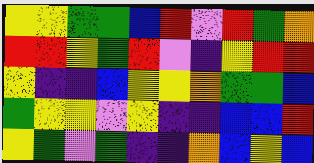[["yellow", "yellow", "green", "green", "blue", "red", "violet", "red", "green", "orange"], ["red", "red", "yellow", "green", "red", "violet", "indigo", "yellow", "red", "red"], ["yellow", "indigo", "indigo", "blue", "yellow", "yellow", "orange", "green", "green", "blue"], ["green", "yellow", "yellow", "violet", "yellow", "indigo", "indigo", "blue", "blue", "red"], ["yellow", "green", "violet", "green", "indigo", "indigo", "orange", "blue", "yellow", "blue"]]